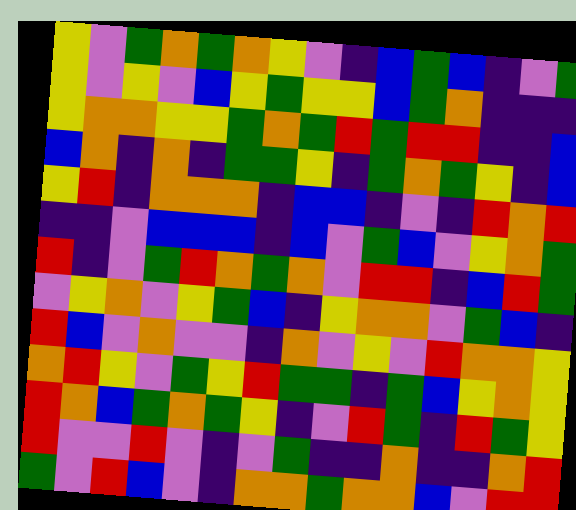[["yellow", "violet", "green", "orange", "green", "orange", "yellow", "violet", "indigo", "blue", "green", "blue", "indigo", "violet", "green"], ["yellow", "violet", "yellow", "violet", "blue", "yellow", "green", "yellow", "yellow", "blue", "green", "orange", "indigo", "indigo", "indigo"], ["yellow", "orange", "orange", "yellow", "yellow", "green", "orange", "green", "red", "green", "red", "red", "indigo", "indigo", "blue"], ["blue", "orange", "indigo", "orange", "indigo", "green", "green", "yellow", "indigo", "green", "orange", "green", "yellow", "indigo", "blue"], ["yellow", "red", "indigo", "orange", "orange", "orange", "indigo", "blue", "blue", "indigo", "violet", "indigo", "red", "orange", "red"], ["indigo", "indigo", "violet", "blue", "blue", "blue", "indigo", "blue", "violet", "green", "blue", "violet", "yellow", "orange", "green"], ["red", "indigo", "violet", "green", "red", "orange", "green", "orange", "violet", "red", "red", "indigo", "blue", "red", "green"], ["violet", "yellow", "orange", "violet", "yellow", "green", "blue", "indigo", "yellow", "orange", "orange", "violet", "green", "blue", "indigo"], ["red", "blue", "violet", "orange", "violet", "violet", "indigo", "orange", "violet", "yellow", "violet", "red", "orange", "orange", "yellow"], ["orange", "red", "yellow", "violet", "green", "yellow", "red", "green", "green", "indigo", "green", "blue", "yellow", "orange", "yellow"], ["red", "orange", "blue", "green", "orange", "green", "yellow", "indigo", "violet", "red", "green", "indigo", "red", "green", "yellow"], ["red", "violet", "violet", "red", "violet", "indigo", "violet", "green", "indigo", "indigo", "orange", "indigo", "indigo", "orange", "red"], ["green", "violet", "red", "blue", "violet", "indigo", "orange", "orange", "green", "orange", "orange", "blue", "violet", "red", "red"]]